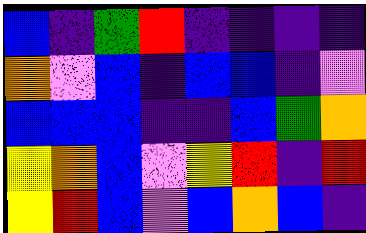[["blue", "indigo", "green", "red", "indigo", "indigo", "indigo", "indigo"], ["orange", "violet", "blue", "indigo", "blue", "blue", "indigo", "violet"], ["blue", "blue", "blue", "indigo", "indigo", "blue", "green", "orange"], ["yellow", "orange", "blue", "violet", "yellow", "red", "indigo", "red"], ["yellow", "red", "blue", "violet", "blue", "orange", "blue", "indigo"]]